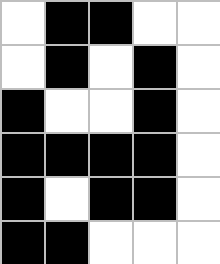[["white", "black", "black", "white", "white"], ["white", "black", "white", "black", "white"], ["black", "white", "white", "black", "white"], ["black", "black", "black", "black", "white"], ["black", "white", "black", "black", "white"], ["black", "black", "white", "white", "white"]]